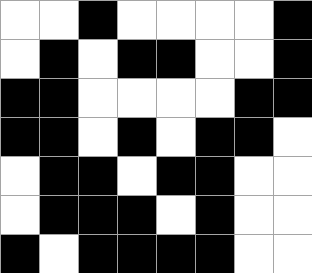[["white", "white", "black", "white", "white", "white", "white", "black"], ["white", "black", "white", "black", "black", "white", "white", "black"], ["black", "black", "white", "white", "white", "white", "black", "black"], ["black", "black", "white", "black", "white", "black", "black", "white"], ["white", "black", "black", "white", "black", "black", "white", "white"], ["white", "black", "black", "black", "white", "black", "white", "white"], ["black", "white", "black", "black", "black", "black", "white", "white"]]